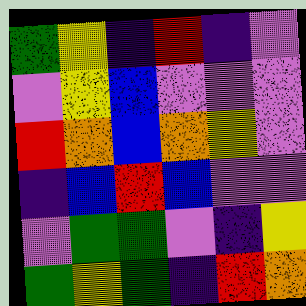[["green", "yellow", "indigo", "red", "indigo", "violet"], ["violet", "yellow", "blue", "violet", "violet", "violet"], ["red", "orange", "blue", "orange", "yellow", "violet"], ["indigo", "blue", "red", "blue", "violet", "violet"], ["violet", "green", "green", "violet", "indigo", "yellow"], ["green", "yellow", "green", "indigo", "red", "orange"]]